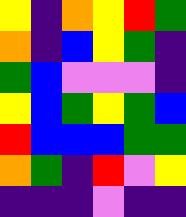[["yellow", "indigo", "orange", "yellow", "red", "green"], ["orange", "indigo", "blue", "yellow", "green", "indigo"], ["green", "blue", "violet", "violet", "violet", "indigo"], ["yellow", "blue", "green", "yellow", "green", "blue"], ["red", "blue", "blue", "blue", "green", "green"], ["orange", "green", "indigo", "red", "violet", "yellow"], ["indigo", "indigo", "indigo", "violet", "indigo", "indigo"]]